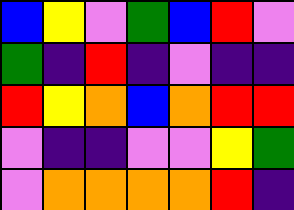[["blue", "yellow", "violet", "green", "blue", "red", "violet"], ["green", "indigo", "red", "indigo", "violet", "indigo", "indigo"], ["red", "yellow", "orange", "blue", "orange", "red", "red"], ["violet", "indigo", "indigo", "violet", "violet", "yellow", "green"], ["violet", "orange", "orange", "orange", "orange", "red", "indigo"]]